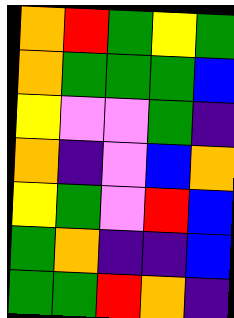[["orange", "red", "green", "yellow", "green"], ["orange", "green", "green", "green", "blue"], ["yellow", "violet", "violet", "green", "indigo"], ["orange", "indigo", "violet", "blue", "orange"], ["yellow", "green", "violet", "red", "blue"], ["green", "orange", "indigo", "indigo", "blue"], ["green", "green", "red", "orange", "indigo"]]